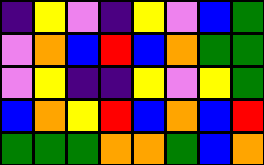[["indigo", "yellow", "violet", "indigo", "yellow", "violet", "blue", "green"], ["violet", "orange", "blue", "red", "blue", "orange", "green", "green"], ["violet", "yellow", "indigo", "indigo", "yellow", "violet", "yellow", "green"], ["blue", "orange", "yellow", "red", "blue", "orange", "blue", "red"], ["green", "green", "green", "orange", "orange", "green", "blue", "orange"]]